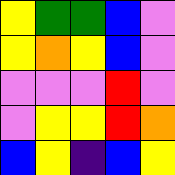[["yellow", "green", "green", "blue", "violet"], ["yellow", "orange", "yellow", "blue", "violet"], ["violet", "violet", "violet", "red", "violet"], ["violet", "yellow", "yellow", "red", "orange"], ["blue", "yellow", "indigo", "blue", "yellow"]]